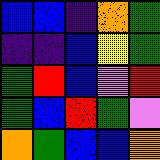[["blue", "blue", "indigo", "orange", "green"], ["indigo", "indigo", "blue", "yellow", "green"], ["green", "red", "blue", "violet", "red"], ["green", "blue", "red", "green", "violet"], ["orange", "green", "blue", "blue", "orange"]]